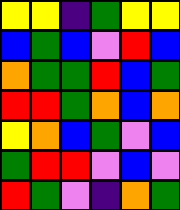[["yellow", "yellow", "indigo", "green", "yellow", "yellow"], ["blue", "green", "blue", "violet", "red", "blue"], ["orange", "green", "green", "red", "blue", "green"], ["red", "red", "green", "orange", "blue", "orange"], ["yellow", "orange", "blue", "green", "violet", "blue"], ["green", "red", "red", "violet", "blue", "violet"], ["red", "green", "violet", "indigo", "orange", "green"]]